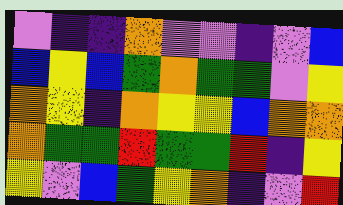[["violet", "indigo", "indigo", "orange", "violet", "violet", "indigo", "violet", "blue"], ["blue", "yellow", "blue", "green", "orange", "green", "green", "violet", "yellow"], ["orange", "yellow", "indigo", "orange", "yellow", "yellow", "blue", "orange", "orange"], ["orange", "green", "green", "red", "green", "green", "red", "indigo", "yellow"], ["yellow", "violet", "blue", "green", "yellow", "orange", "indigo", "violet", "red"]]